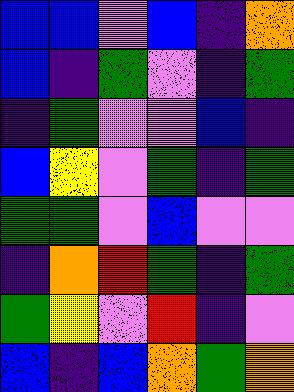[["blue", "blue", "violet", "blue", "indigo", "orange"], ["blue", "indigo", "green", "violet", "indigo", "green"], ["indigo", "green", "violet", "violet", "blue", "indigo"], ["blue", "yellow", "violet", "green", "indigo", "green"], ["green", "green", "violet", "blue", "violet", "violet"], ["indigo", "orange", "red", "green", "indigo", "green"], ["green", "yellow", "violet", "red", "indigo", "violet"], ["blue", "indigo", "blue", "orange", "green", "orange"]]